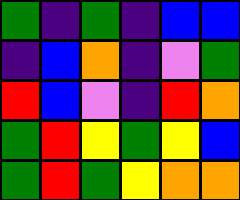[["green", "indigo", "green", "indigo", "blue", "blue"], ["indigo", "blue", "orange", "indigo", "violet", "green"], ["red", "blue", "violet", "indigo", "red", "orange"], ["green", "red", "yellow", "green", "yellow", "blue"], ["green", "red", "green", "yellow", "orange", "orange"]]